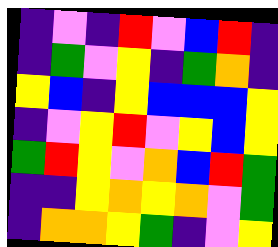[["indigo", "violet", "indigo", "red", "violet", "blue", "red", "indigo"], ["indigo", "green", "violet", "yellow", "indigo", "green", "orange", "indigo"], ["yellow", "blue", "indigo", "yellow", "blue", "blue", "blue", "yellow"], ["indigo", "violet", "yellow", "red", "violet", "yellow", "blue", "yellow"], ["green", "red", "yellow", "violet", "orange", "blue", "red", "green"], ["indigo", "indigo", "yellow", "orange", "yellow", "orange", "violet", "green"], ["indigo", "orange", "orange", "yellow", "green", "indigo", "violet", "yellow"]]